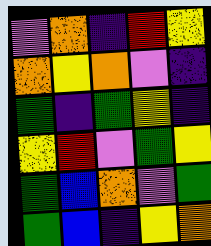[["violet", "orange", "indigo", "red", "yellow"], ["orange", "yellow", "orange", "violet", "indigo"], ["green", "indigo", "green", "yellow", "indigo"], ["yellow", "red", "violet", "green", "yellow"], ["green", "blue", "orange", "violet", "green"], ["green", "blue", "indigo", "yellow", "orange"]]